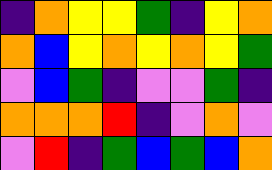[["indigo", "orange", "yellow", "yellow", "green", "indigo", "yellow", "orange"], ["orange", "blue", "yellow", "orange", "yellow", "orange", "yellow", "green"], ["violet", "blue", "green", "indigo", "violet", "violet", "green", "indigo"], ["orange", "orange", "orange", "red", "indigo", "violet", "orange", "violet"], ["violet", "red", "indigo", "green", "blue", "green", "blue", "orange"]]